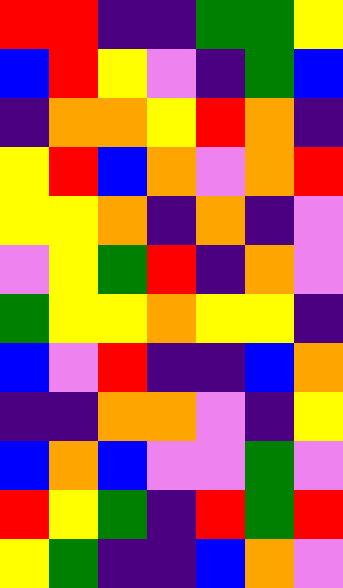[["red", "red", "indigo", "indigo", "green", "green", "yellow"], ["blue", "red", "yellow", "violet", "indigo", "green", "blue"], ["indigo", "orange", "orange", "yellow", "red", "orange", "indigo"], ["yellow", "red", "blue", "orange", "violet", "orange", "red"], ["yellow", "yellow", "orange", "indigo", "orange", "indigo", "violet"], ["violet", "yellow", "green", "red", "indigo", "orange", "violet"], ["green", "yellow", "yellow", "orange", "yellow", "yellow", "indigo"], ["blue", "violet", "red", "indigo", "indigo", "blue", "orange"], ["indigo", "indigo", "orange", "orange", "violet", "indigo", "yellow"], ["blue", "orange", "blue", "violet", "violet", "green", "violet"], ["red", "yellow", "green", "indigo", "red", "green", "red"], ["yellow", "green", "indigo", "indigo", "blue", "orange", "violet"]]